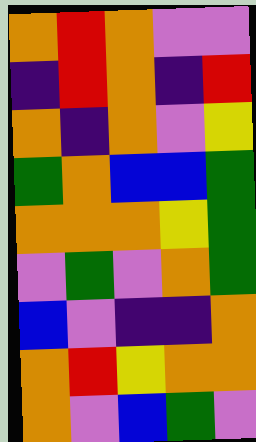[["orange", "red", "orange", "violet", "violet"], ["indigo", "red", "orange", "indigo", "red"], ["orange", "indigo", "orange", "violet", "yellow"], ["green", "orange", "blue", "blue", "green"], ["orange", "orange", "orange", "yellow", "green"], ["violet", "green", "violet", "orange", "green"], ["blue", "violet", "indigo", "indigo", "orange"], ["orange", "red", "yellow", "orange", "orange"], ["orange", "violet", "blue", "green", "violet"]]